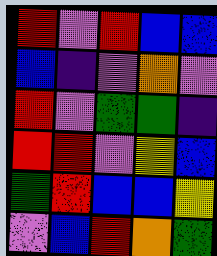[["red", "violet", "red", "blue", "blue"], ["blue", "indigo", "violet", "orange", "violet"], ["red", "violet", "green", "green", "indigo"], ["red", "red", "violet", "yellow", "blue"], ["green", "red", "blue", "blue", "yellow"], ["violet", "blue", "red", "orange", "green"]]